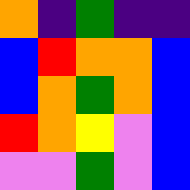[["orange", "indigo", "green", "indigo", "indigo"], ["blue", "red", "orange", "orange", "blue"], ["blue", "orange", "green", "orange", "blue"], ["red", "orange", "yellow", "violet", "blue"], ["violet", "violet", "green", "violet", "blue"]]